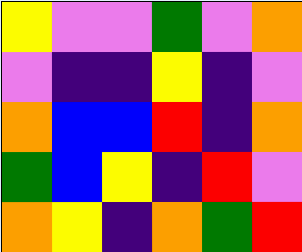[["yellow", "violet", "violet", "green", "violet", "orange"], ["violet", "indigo", "indigo", "yellow", "indigo", "violet"], ["orange", "blue", "blue", "red", "indigo", "orange"], ["green", "blue", "yellow", "indigo", "red", "violet"], ["orange", "yellow", "indigo", "orange", "green", "red"]]